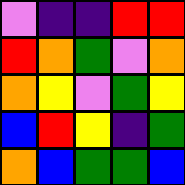[["violet", "indigo", "indigo", "red", "red"], ["red", "orange", "green", "violet", "orange"], ["orange", "yellow", "violet", "green", "yellow"], ["blue", "red", "yellow", "indigo", "green"], ["orange", "blue", "green", "green", "blue"]]